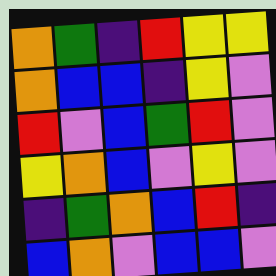[["orange", "green", "indigo", "red", "yellow", "yellow"], ["orange", "blue", "blue", "indigo", "yellow", "violet"], ["red", "violet", "blue", "green", "red", "violet"], ["yellow", "orange", "blue", "violet", "yellow", "violet"], ["indigo", "green", "orange", "blue", "red", "indigo"], ["blue", "orange", "violet", "blue", "blue", "violet"]]